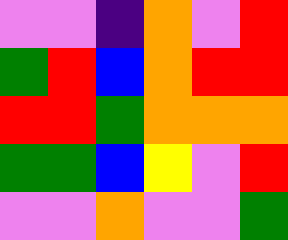[["violet", "violet", "indigo", "orange", "violet", "red"], ["green", "red", "blue", "orange", "red", "red"], ["red", "red", "green", "orange", "orange", "orange"], ["green", "green", "blue", "yellow", "violet", "red"], ["violet", "violet", "orange", "violet", "violet", "green"]]